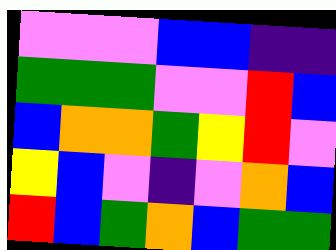[["violet", "violet", "violet", "blue", "blue", "indigo", "indigo"], ["green", "green", "green", "violet", "violet", "red", "blue"], ["blue", "orange", "orange", "green", "yellow", "red", "violet"], ["yellow", "blue", "violet", "indigo", "violet", "orange", "blue"], ["red", "blue", "green", "orange", "blue", "green", "green"]]